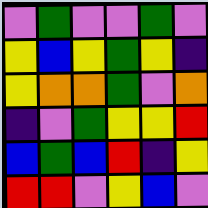[["violet", "green", "violet", "violet", "green", "violet"], ["yellow", "blue", "yellow", "green", "yellow", "indigo"], ["yellow", "orange", "orange", "green", "violet", "orange"], ["indigo", "violet", "green", "yellow", "yellow", "red"], ["blue", "green", "blue", "red", "indigo", "yellow"], ["red", "red", "violet", "yellow", "blue", "violet"]]